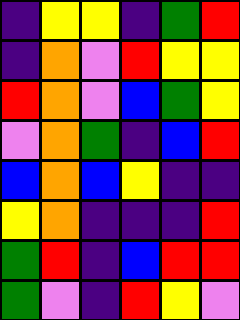[["indigo", "yellow", "yellow", "indigo", "green", "red"], ["indigo", "orange", "violet", "red", "yellow", "yellow"], ["red", "orange", "violet", "blue", "green", "yellow"], ["violet", "orange", "green", "indigo", "blue", "red"], ["blue", "orange", "blue", "yellow", "indigo", "indigo"], ["yellow", "orange", "indigo", "indigo", "indigo", "red"], ["green", "red", "indigo", "blue", "red", "red"], ["green", "violet", "indigo", "red", "yellow", "violet"]]